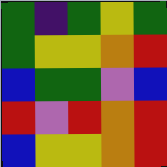[["green", "indigo", "green", "yellow", "green"], ["green", "yellow", "yellow", "orange", "red"], ["blue", "green", "green", "violet", "blue"], ["red", "violet", "red", "orange", "red"], ["blue", "yellow", "yellow", "orange", "red"]]